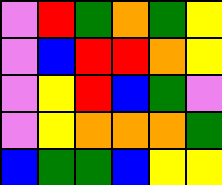[["violet", "red", "green", "orange", "green", "yellow"], ["violet", "blue", "red", "red", "orange", "yellow"], ["violet", "yellow", "red", "blue", "green", "violet"], ["violet", "yellow", "orange", "orange", "orange", "green"], ["blue", "green", "green", "blue", "yellow", "yellow"]]